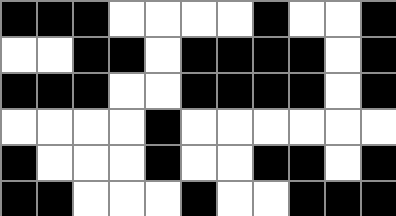[["black", "black", "black", "white", "white", "white", "white", "black", "white", "white", "black"], ["white", "white", "black", "black", "white", "black", "black", "black", "black", "white", "black"], ["black", "black", "black", "white", "white", "black", "black", "black", "black", "white", "black"], ["white", "white", "white", "white", "black", "white", "white", "white", "white", "white", "white"], ["black", "white", "white", "white", "black", "white", "white", "black", "black", "white", "black"], ["black", "black", "white", "white", "white", "black", "white", "white", "black", "black", "black"]]